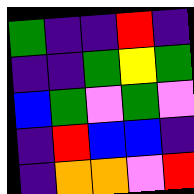[["green", "indigo", "indigo", "red", "indigo"], ["indigo", "indigo", "green", "yellow", "green"], ["blue", "green", "violet", "green", "violet"], ["indigo", "red", "blue", "blue", "indigo"], ["indigo", "orange", "orange", "violet", "red"]]